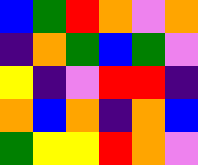[["blue", "green", "red", "orange", "violet", "orange"], ["indigo", "orange", "green", "blue", "green", "violet"], ["yellow", "indigo", "violet", "red", "red", "indigo"], ["orange", "blue", "orange", "indigo", "orange", "blue"], ["green", "yellow", "yellow", "red", "orange", "violet"]]